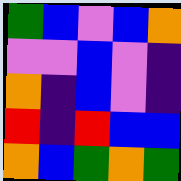[["green", "blue", "violet", "blue", "orange"], ["violet", "violet", "blue", "violet", "indigo"], ["orange", "indigo", "blue", "violet", "indigo"], ["red", "indigo", "red", "blue", "blue"], ["orange", "blue", "green", "orange", "green"]]